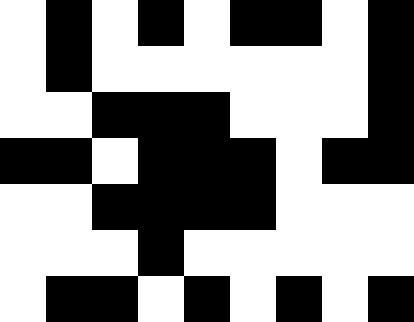[["white", "black", "white", "black", "white", "black", "black", "white", "black"], ["white", "black", "white", "white", "white", "white", "white", "white", "black"], ["white", "white", "black", "black", "black", "white", "white", "white", "black"], ["black", "black", "white", "black", "black", "black", "white", "black", "black"], ["white", "white", "black", "black", "black", "black", "white", "white", "white"], ["white", "white", "white", "black", "white", "white", "white", "white", "white"], ["white", "black", "black", "white", "black", "white", "black", "white", "black"]]